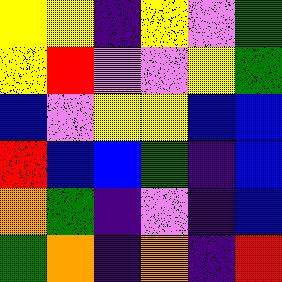[["yellow", "yellow", "indigo", "yellow", "violet", "green"], ["yellow", "red", "violet", "violet", "yellow", "green"], ["blue", "violet", "yellow", "yellow", "blue", "blue"], ["red", "blue", "blue", "green", "indigo", "blue"], ["orange", "green", "indigo", "violet", "indigo", "blue"], ["green", "orange", "indigo", "orange", "indigo", "red"]]